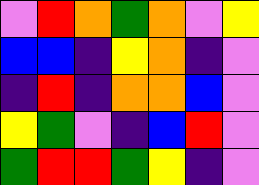[["violet", "red", "orange", "green", "orange", "violet", "yellow"], ["blue", "blue", "indigo", "yellow", "orange", "indigo", "violet"], ["indigo", "red", "indigo", "orange", "orange", "blue", "violet"], ["yellow", "green", "violet", "indigo", "blue", "red", "violet"], ["green", "red", "red", "green", "yellow", "indigo", "violet"]]